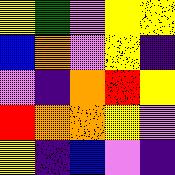[["yellow", "green", "violet", "yellow", "yellow"], ["blue", "orange", "violet", "yellow", "indigo"], ["violet", "indigo", "orange", "red", "yellow"], ["red", "orange", "orange", "yellow", "violet"], ["yellow", "indigo", "blue", "violet", "indigo"]]